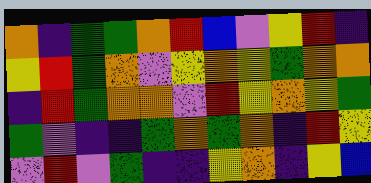[["orange", "indigo", "green", "green", "orange", "red", "blue", "violet", "yellow", "red", "indigo"], ["yellow", "red", "green", "orange", "violet", "yellow", "orange", "yellow", "green", "orange", "orange"], ["indigo", "red", "green", "orange", "orange", "violet", "red", "yellow", "orange", "yellow", "green"], ["green", "violet", "indigo", "indigo", "green", "orange", "green", "orange", "indigo", "red", "yellow"], ["violet", "red", "violet", "green", "indigo", "indigo", "yellow", "orange", "indigo", "yellow", "blue"]]